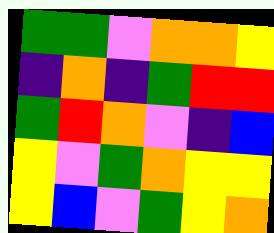[["green", "green", "violet", "orange", "orange", "yellow"], ["indigo", "orange", "indigo", "green", "red", "red"], ["green", "red", "orange", "violet", "indigo", "blue"], ["yellow", "violet", "green", "orange", "yellow", "yellow"], ["yellow", "blue", "violet", "green", "yellow", "orange"]]